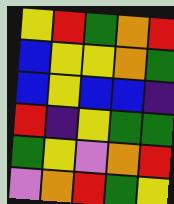[["yellow", "red", "green", "orange", "red"], ["blue", "yellow", "yellow", "orange", "green"], ["blue", "yellow", "blue", "blue", "indigo"], ["red", "indigo", "yellow", "green", "green"], ["green", "yellow", "violet", "orange", "red"], ["violet", "orange", "red", "green", "yellow"]]